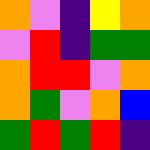[["orange", "violet", "indigo", "yellow", "orange"], ["violet", "red", "indigo", "green", "green"], ["orange", "red", "red", "violet", "orange"], ["orange", "green", "violet", "orange", "blue"], ["green", "red", "green", "red", "indigo"]]